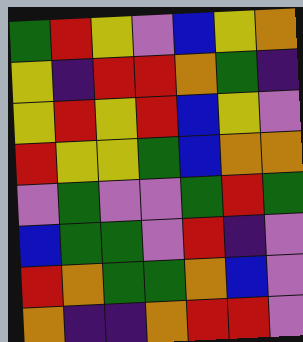[["green", "red", "yellow", "violet", "blue", "yellow", "orange"], ["yellow", "indigo", "red", "red", "orange", "green", "indigo"], ["yellow", "red", "yellow", "red", "blue", "yellow", "violet"], ["red", "yellow", "yellow", "green", "blue", "orange", "orange"], ["violet", "green", "violet", "violet", "green", "red", "green"], ["blue", "green", "green", "violet", "red", "indigo", "violet"], ["red", "orange", "green", "green", "orange", "blue", "violet"], ["orange", "indigo", "indigo", "orange", "red", "red", "violet"]]